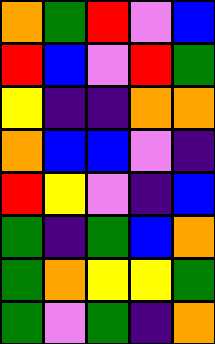[["orange", "green", "red", "violet", "blue"], ["red", "blue", "violet", "red", "green"], ["yellow", "indigo", "indigo", "orange", "orange"], ["orange", "blue", "blue", "violet", "indigo"], ["red", "yellow", "violet", "indigo", "blue"], ["green", "indigo", "green", "blue", "orange"], ["green", "orange", "yellow", "yellow", "green"], ["green", "violet", "green", "indigo", "orange"]]